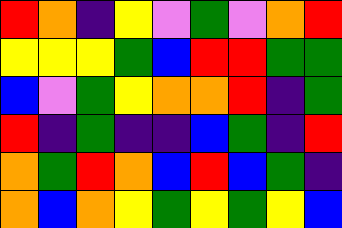[["red", "orange", "indigo", "yellow", "violet", "green", "violet", "orange", "red"], ["yellow", "yellow", "yellow", "green", "blue", "red", "red", "green", "green"], ["blue", "violet", "green", "yellow", "orange", "orange", "red", "indigo", "green"], ["red", "indigo", "green", "indigo", "indigo", "blue", "green", "indigo", "red"], ["orange", "green", "red", "orange", "blue", "red", "blue", "green", "indigo"], ["orange", "blue", "orange", "yellow", "green", "yellow", "green", "yellow", "blue"]]